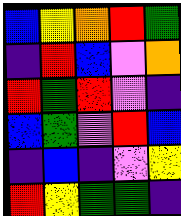[["blue", "yellow", "orange", "red", "green"], ["indigo", "red", "blue", "violet", "orange"], ["red", "green", "red", "violet", "indigo"], ["blue", "green", "violet", "red", "blue"], ["indigo", "blue", "indigo", "violet", "yellow"], ["red", "yellow", "green", "green", "indigo"]]